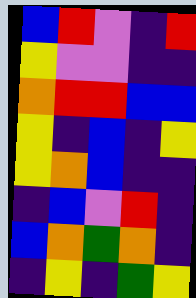[["blue", "red", "violet", "indigo", "red"], ["yellow", "violet", "violet", "indigo", "indigo"], ["orange", "red", "red", "blue", "blue"], ["yellow", "indigo", "blue", "indigo", "yellow"], ["yellow", "orange", "blue", "indigo", "indigo"], ["indigo", "blue", "violet", "red", "indigo"], ["blue", "orange", "green", "orange", "indigo"], ["indigo", "yellow", "indigo", "green", "yellow"]]